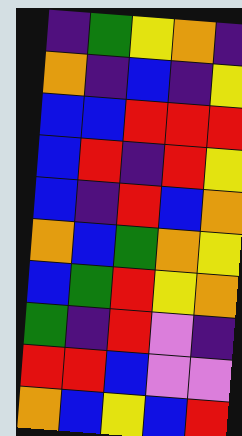[["indigo", "green", "yellow", "orange", "indigo"], ["orange", "indigo", "blue", "indigo", "yellow"], ["blue", "blue", "red", "red", "red"], ["blue", "red", "indigo", "red", "yellow"], ["blue", "indigo", "red", "blue", "orange"], ["orange", "blue", "green", "orange", "yellow"], ["blue", "green", "red", "yellow", "orange"], ["green", "indigo", "red", "violet", "indigo"], ["red", "red", "blue", "violet", "violet"], ["orange", "blue", "yellow", "blue", "red"]]